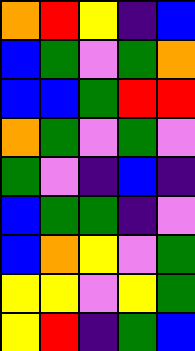[["orange", "red", "yellow", "indigo", "blue"], ["blue", "green", "violet", "green", "orange"], ["blue", "blue", "green", "red", "red"], ["orange", "green", "violet", "green", "violet"], ["green", "violet", "indigo", "blue", "indigo"], ["blue", "green", "green", "indigo", "violet"], ["blue", "orange", "yellow", "violet", "green"], ["yellow", "yellow", "violet", "yellow", "green"], ["yellow", "red", "indigo", "green", "blue"]]